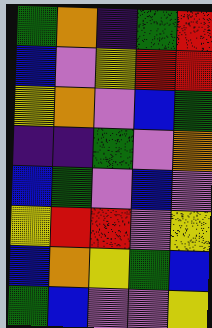[["green", "orange", "indigo", "green", "red"], ["blue", "violet", "yellow", "red", "red"], ["yellow", "orange", "violet", "blue", "green"], ["indigo", "indigo", "green", "violet", "orange"], ["blue", "green", "violet", "blue", "violet"], ["yellow", "red", "red", "violet", "yellow"], ["blue", "orange", "yellow", "green", "blue"], ["green", "blue", "violet", "violet", "yellow"]]